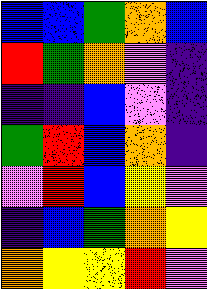[["blue", "blue", "green", "orange", "blue"], ["red", "green", "orange", "violet", "indigo"], ["indigo", "indigo", "blue", "violet", "indigo"], ["green", "red", "blue", "orange", "indigo"], ["violet", "red", "blue", "yellow", "violet"], ["indigo", "blue", "green", "orange", "yellow"], ["orange", "yellow", "yellow", "red", "violet"]]